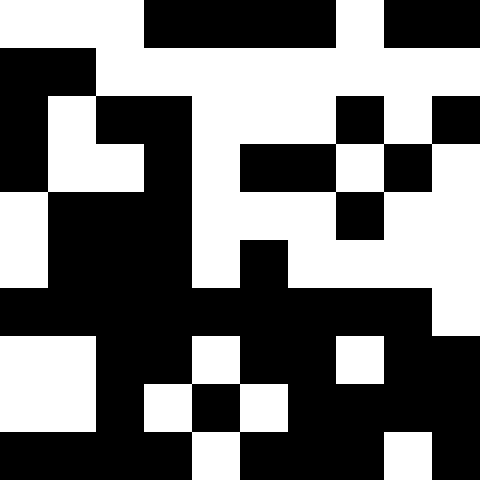[["white", "white", "white", "black", "black", "black", "black", "white", "black", "black"], ["black", "black", "white", "white", "white", "white", "white", "white", "white", "white"], ["black", "white", "black", "black", "white", "white", "white", "black", "white", "black"], ["black", "white", "white", "black", "white", "black", "black", "white", "black", "white"], ["white", "black", "black", "black", "white", "white", "white", "black", "white", "white"], ["white", "black", "black", "black", "white", "black", "white", "white", "white", "white"], ["black", "black", "black", "black", "black", "black", "black", "black", "black", "white"], ["white", "white", "black", "black", "white", "black", "black", "white", "black", "black"], ["white", "white", "black", "white", "black", "white", "black", "black", "black", "black"], ["black", "black", "black", "black", "white", "black", "black", "black", "white", "black"]]